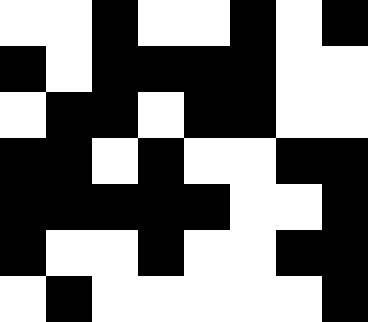[["white", "white", "black", "white", "white", "black", "white", "black"], ["black", "white", "black", "black", "black", "black", "white", "white"], ["white", "black", "black", "white", "black", "black", "white", "white"], ["black", "black", "white", "black", "white", "white", "black", "black"], ["black", "black", "black", "black", "black", "white", "white", "black"], ["black", "white", "white", "black", "white", "white", "black", "black"], ["white", "black", "white", "white", "white", "white", "white", "black"]]